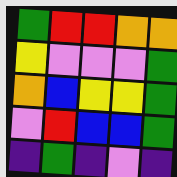[["green", "red", "red", "orange", "orange"], ["yellow", "violet", "violet", "violet", "green"], ["orange", "blue", "yellow", "yellow", "green"], ["violet", "red", "blue", "blue", "green"], ["indigo", "green", "indigo", "violet", "indigo"]]